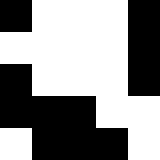[["black", "white", "white", "white", "black"], ["white", "white", "white", "white", "black"], ["black", "white", "white", "white", "black"], ["black", "black", "black", "white", "white"], ["white", "black", "black", "black", "white"]]